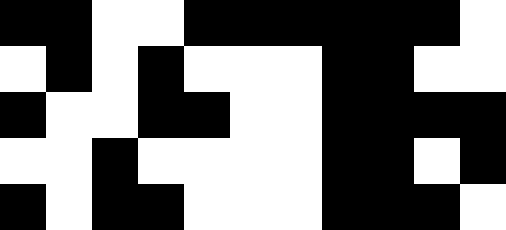[["black", "black", "white", "white", "black", "black", "black", "black", "black", "black", "white"], ["white", "black", "white", "black", "white", "white", "white", "black", "black", "white", "white"], ["black", "white", "white", "black", "black", "white", "white", "black", "black", "black", "black"], ["white", "white", "black", "white", "white", "white", "white", "black", "black", "white", "black"], ["black", "white", "black", "black", "white", "white", "white", "black", "black", "black", "white"]]